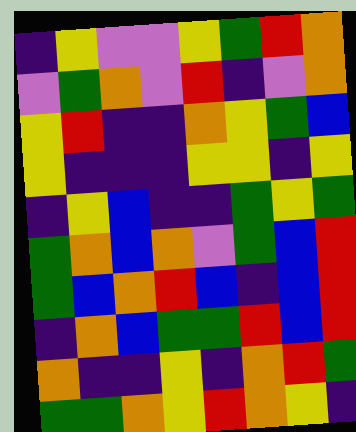[["indigo", "yellow", "violet", "violet", "yellow", "green", "red", "orange"], ["violet", "green", "orange", "violet", "red", "indigo", "violet", "orange"], ["yellow", "red", "indigo", "indigo", "orange", "yellow", "green", "blue"], ["yellow", "indigo", "indigo", "indigo", "yellow", "yellow", "indigo", "yellow"], ["indigo", "yellow", "blue", "indigo", "indigo", "green", "yellow", "green"], ["green", "orange", "blue", "orange", "violet", "green", "blue", "red"], ["green", "blue", "orange", "red", "blue", "indigo", "blue", "red"], ["indigo", "orange", "blue", "green", "green", "red", "blue", "red"], ["orange", "indigo", "indigo", "yellow", "indigo", "orange", "red", "green"], ["green", "green", "orange", "yellow", "red", "orange", "yellow", "indigo"]]